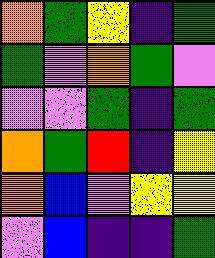[["orange", "green", "yellow", "indigo", "green"], ["green", "violet", "orange", "green", "violet"], ["violet", "violet", "green", "indigo", "green"], ["orange", "green", "red", "indigo", "yellow"], ["orange", "blue", "violet", "yellow", "yellow"], ["violet", "blue", "indigo", "indigo", "green"]]